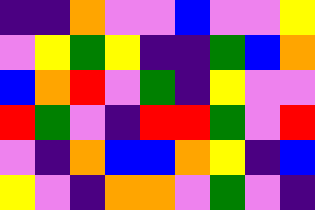[["indigo", "indigo", "orange", "violet", "violet", "blue", "violet", "violet", "yellow"], ["violet", "yellow", "green", "yellow", "indigo", "indigo", "green", "blue", "orange"], ["blue", "orange", "red", "violet", "green", "indigo", "yellow", "violet", "violet"], ["red", "green", "violet", "indigo", "red", "red", "green", "violet", "red"], ["violet", "indigo", "orange", "blue", "blue", "orange", "yellow", "indigo", "blue"], ["yellow", "violet", "indigo", "orange", "orange", "violet", "green", "violet", "indigo"]]